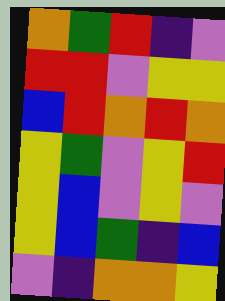[["orange", "green", "red", "indigo", "violet"], ["red", "red", "violet", "yellow", "yellow"], ["blue", "red", "orange", "red", "orange"], ["yellow", "green", "violet", "yellow", "red"], ["yellow", "blue", "violet", "yellow", "violet"], ["yellow", "blue", "green", "indigo", "blue"], ["violet", "indigo", "orange", "orange", "yellow"]]